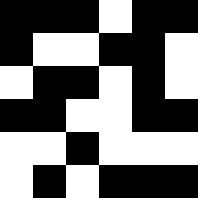[["black", "black", "black", "white", "black", "black"], ["black", "white", "white", "black", "black", "white"], ["white", "black", "black", "white", "black", "white"], ["black", "black", "white", "white", "black", "black"], ["white", "white", "black", "white", "white", "white"], ["white", "black", "white", "black", "black", "black"]]